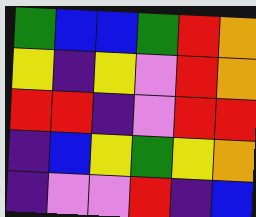[["green", "blue", "blue", "green", "red", "orange"], ["yellow", "indigo", "yellow", "violet", "red", "orange"], ["red", "red", "indigo", "violet", "red", "red"], ["indigo", "blue", "yellow", "green", "yellow", "orange"], ["indigo", "violet", "violet", "red", "indigo", "blue"]]